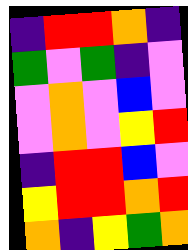[["indigo", "red", "red", "orange", "indigo"], ["green", "violet", "green", "indigo", "violet"], ["violet", "orange", "violet", "blue", "violet"], ["violet", "orange", "violet", "yellow", "red"], ["indigo", "red", "red", "blue", "violet"], ["yellow", "red", "red", "orange", "red"], ["orange", "indigo", "yellow", "green", "orange"]]